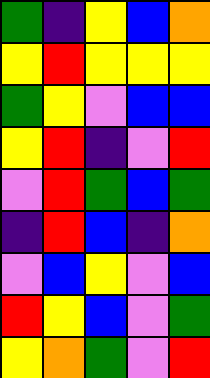[["green", "indigo", "yellow", "blue", "orange"], ["yellow", "red", "yellow", "yellow", "yellow"], ["green", "yellow", "violet", "blue", "blue"], ["yellow", "red", "indigo", "violet", "red"], ["violet", "red", "green", "blue", "green"], ["indigo", "red", "blue", "indigo", "orange"], ["violet", "blue", "yellow", "violet", "blue"], ["red", "yellow", "blue", "violet", "green"], ["yellow", "orange", "green", "violet", "red"]]